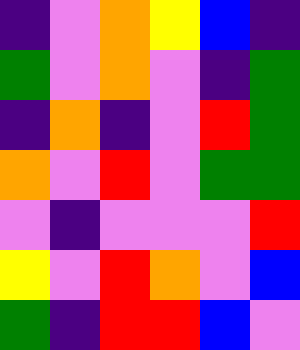[["indigo", "violet", "orange", "yellow", "blue", "indigo"], ["green", "violet", "orange", "violet", "indigo", "green"], ["indigo", "orange", "indigo", "violet", "red", "green"], ["orange", "violet", "red", "violet", "green", "green"], ["violet", "indigo", "violet", "violet", "violet", "red"], ["yellow", "violet", "red", "orange", "violet", "blue"], ["green", "indigo", "red", "red", "blue", "violet"]]